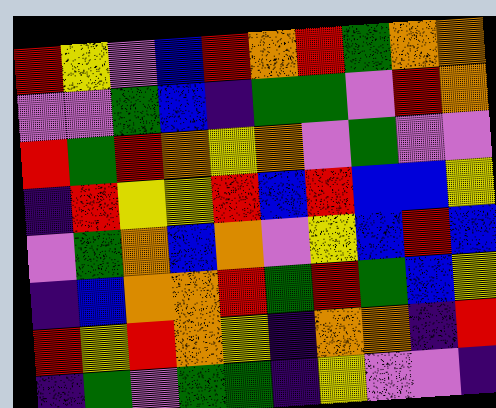[["red", "yellow", "violet", "blue", "red", "orange", "red", "green", "orange", "orange"], ["violet", "violet", "green", "blue", "indigo", "green", "green", "violet", "red", "orange"], ["red", "green", "red", "orange", "yellow", "orange", "violet", "green", "violet", "violet"], ["indigo", "red", "yellow", "yellow", "red", "blue", "red", "blue", "blue", "yellow"], ["violet", "green", "orange", "blue", "orange", "violet", "yellow", "blue", "red", "blue"], ["indigo", "blue", "orange", "orange", "red", "green", "red", "green", "blue", "yellow"], ["red", "yellow", "red", "orange", "yellow", "indigo", "orange", "orange", "indigo", "red"], ["indigo", "green", "violet", "green", "green", "indigo", "yellow", "violet", "violet", "indigo"]]